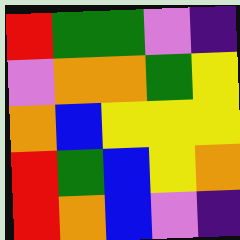[["red", "green", "green", "violet", "indigo"], ["violet", "orange", "orange", "green", "yellow"], ["orange", "blue", "yellow", "yellow", "yellow"], ["red", "green", "blue", "yellow", "orange"], ["red", "orange", "blue", "violet", "indigo"]]